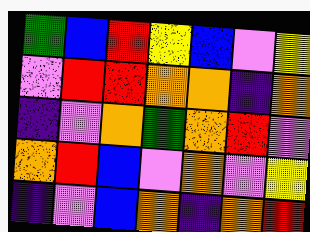[["green", "blue", "red", "yellow", "blue", "violet", "yellow"], ["violet", "red", "red", "orange", "orange", "indigo", "orange"], ["indigo", "violet", "orange", "green", "orange", "red", "violet"], ["orange", "red", "blue", "violet", "orange", "violet", "yellow"], ["indigo", "violet", "blue", "orange", "indigo", "orange", "red"]]